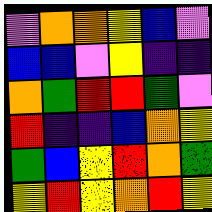[["violet", "orange", "orange", "yellow", "blue", "violet"], ["blue", "blue", "violet", "yellow", "indigo", "indigo"], ["orange", "green", "red", "red", "green", "violet"], ["red", "indigo", "indigo", "blue", "orange", "yellow"], ["green", "blue", "yellow", "red", "orange", "green"], ["yellow", "red", "yellow", "orange", "red", "yellow"]]